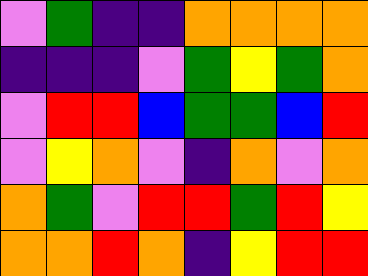[["violet", "green", "indigo", "indigo", "orange", "orange", "orange", "orange"], ["indigo", "indigo", "indigo", "violet", "green", "yellow", "green", "orange"], ["violet", "red", "red", "blue", "green", "green", "blue", "red"], ["violet", "yellow", "orange", "violet", "indigo", "orange", "violet", "orange"], ["orange", "green", "violet", "red", "red", "green", "red", "yellow"], ["orange", "orange", "red", "orange", "indigo", "yellow", "red", "red"]]